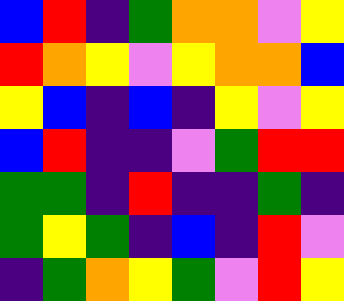[["blue", "red", "indigo", "green", "orange", "orange", "violet", "yellow"], ["red", "orange", "yellow", "violet", "yellow", "orange", "orange", "blue"], ["yellow", "blue", "indigo", "blue", "indigo", "yellow", "violet", "yellow"], ["blue", "red", "indigo", "indigo", "violet", "green", "red", "red"], ["green", "green", "indigo", "red", "indigo", "indigo", "green", "indigo"], ["green", "yellow", "green", "indigo", "blue", "indigo", "red", "violet"], ["indigo", "green", "orange", "yellow", "green", "violet", "red", "yellow"]]